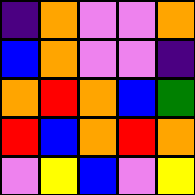[["indigo", "orange", "violet", "violet", "orange"], ["blue", "orange", "violet", "violet", "indigo"], ["orange", "red", "orange", "blue", "green"], ["red", "blue", "orange", "red", "orange"], ["violet", "yellow", "blue", "violet", "yellow"]]